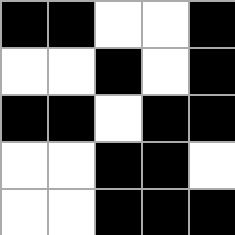[["black", "black", "white", "white", "black"], ["white", "white", "black", "white", "black"], ["black", "black", "white", "black", "black"], ["white", "white", "black", "black", "white"], ["white", "white", "black", "black", "black"]]